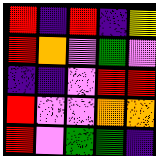[["red", "indigo", "red", "indigo", "yellow"], ["red", "orange", "violet", "green", "violet"], ["indigo", "indigo", "violet", "red", "red"], ["red", "violet", "violet", "orange", "orange"], ["red", "violet", "green", "green", "indigo"]]